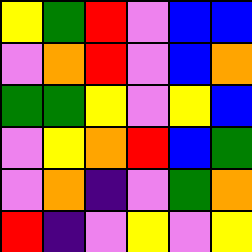[["yellow", "green", "red", "violet", "blue", "blue"], ["violet", "orange", "red", "violet", "blue", "orange"], ["green", "green", "yellow", "violet", "yellow", "blue"], ["violet", "yellow", "orange", "red", "blue", "green"], ["violet", "orange", "indigo", "violet", "green", "orange"], ["red", "indigo", "violet", "yellow", "violet", "yellow"]]